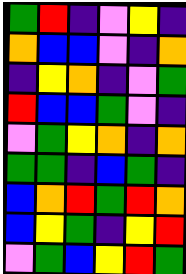[["green", "red", "indigo", "violet", "yellow", "indigo"], ["orange", "blue", "blue", "violet", "indigo", "orange"], ["indigo", "yellow", "orange", "indigo", "violet", "green"], ["red", "blue", "blue", "green", "violet", "indigo"], ["violet", "green", "yellow", "orange", "indigo", "orange"], ["green", "green", "indigo", "blue", "green", "indigo"], ["blue", "orange", "red", "green", "red", "orange"], ["blue", "yellow", "green", "indigo", "yellow", "red"], ["violet", "green", "blue", "yellow", "red", "green"]]